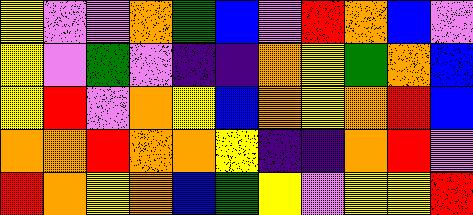[["yellow", "violet", "violet", "orange", "green", "blue", "violet", "red", "orange", "blue", "violet"], ["yellow", "violet", "green", "violet", "indigo", "indigo", "orange", "yellow", "green", "orange", "blue"], ["yellow", "red", "violet", "orange", "yellow", "blue", "orange", "yellow", "orange", "red", "blue"], ["orange", "orange", "red", "orange", "orange", "yellow", "indigo", "indigo", "orange", "red", "violet"], ["red", "orange", "yellow", "orange", "blue", "green", "yellow", "violet", "yellow", "yellow", "red"]]